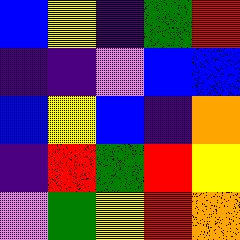[["blue", "yellow", "indigo", "green", "red"], ["indigo", "indigo", "violet", "blue", "blue"], ["blue", "yellow", "blue", "indigo", "orange"], ["indigo", "red", "green", "red", "yellow"], ["violet", "green", "yellow", "red", "orange"]]